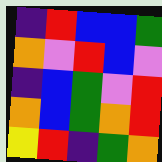[["indigo", "red", "blue", "blue", "green"], ["orange", "violet", "red", "blue", "violet"], ["indigo", "blue", "green", "violet", "red"], ["orange", "blue", "green", "orange", "red"], ["yellow", "red", "indigo", "green", "orange"]]